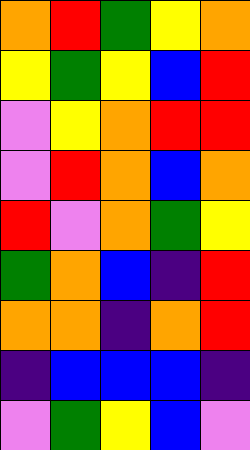[["orange", "red", "green", "yellow", "orange"], ["yellow", "green", "yellow", "blue", "red"], ["violet", "yellow", "orange", "red", "red"], ["violet", "red", "orange", "blue", "orange"], ["red", "violet", "orange", "green", "yellow"], ["green", "orange", "blue", "indigo", "red"], ["orange", "orange", "indigo", "orange", "red"], ["indigo", "blue", "blue", "blue", "indigo"], ["violet", "green", "yellow", "blue", "violet"]]